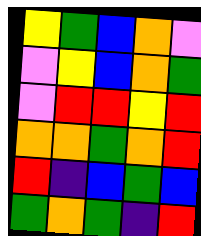[["yellow", "green", "blue", "orange", "violet"], ["violet", "yellow", "blue", "orange", "green"], ["violet", "red", "red", "yellow", "red"], ["orange", "orange", "green", "orange", "red"], ["red", "indigo", "blue", "green", "blue"], ["green", "orange", "green", "indigo", "red"]]